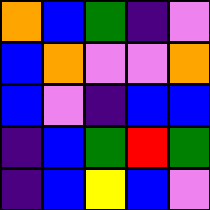[["orange", "blue", "green", "indigo", "violet"], ["blue", "orange", "violet", "violet", "orange"], ["blue", "violet", "indigo", "blue", "blue"], ["indigo", "blue", "green", "red", "green"], ["indigo", "blue", "yellow", "blue", "violet"]]